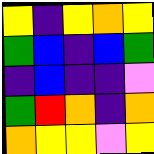[["yellow", "indigo", "yellow", "orange", "yellow"], ["green", "blue", "indigo", "blue", "green"], ["indigo", "blue", "indigo", "indigo", "violet"], ["green", "red", "orange", "indigo", "orange"], ["orange", "yellow", "yellow", "violet", "yellow"]]